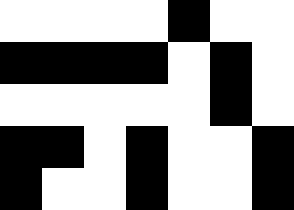[["white", "white", "white", "white", "black", "white", "white"], ["black", "black", "black", "black", "white", "black", "white"], ["white", "white", "white", "white", "white", "black", "white"], ["black", "black", "white", "black", "white", "white", "black"], ["black", "white", "white", "black", "white", "white", "black"]]